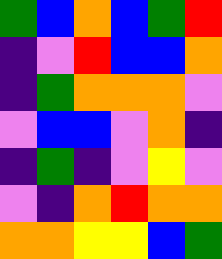[["green", "blue", "orange", "blue", "green", "red"], ["indigo", "violet", "red", "blue", "blue", "orange"], ["indigo", "green", "orange", "orange", "orange", "violet"], ["violet", "blue", "blue", "violet", "orange", "indigo"], ["indigo", "green", "indigo", "violet", "yellow", "violet"], ["violet", "indigo", "orange", "red", "orange", "orange"], ["orange", "orange", "yellow", "yellow", "blue", "green"]]